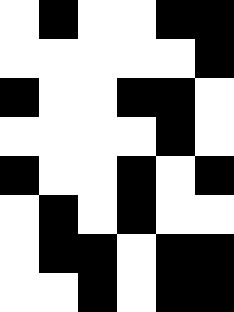[["white", "black", "white", "white", "black", "black"], ["white", "white", "white", "white", "white", "black"], ["black", "white", "white", "black", "black", "white"], ["white", "white", "white", "white", "black", "white"], ["black", "white", "white", "black", "white", "black"], ["white", "black", "white", "black", "white", "white"], ["white", "black", "black", "white", "black", "black"], ["white", "white", "black", "white", "black", "black"]]